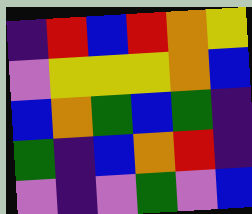[["indigo", "red", "blue", "red", "orange", "yellow"], ["violet", "yellow", "yellow", "yellow", "orange", "blue"], ["blue", "orange", "green", "blue", "green", "indigo"], ["green", "indigo", "blue", "orange", "red", "indigo"], ["violet", "indigo", "violet", "green", "violet", "blue"]]